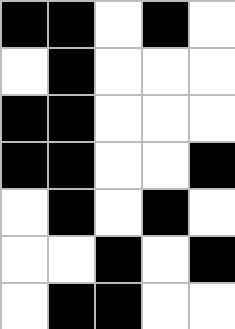[["black", "black", "white", "black", "white"], ["white", "black", "white", "white", "white"], ["black", "black", "white", "white", "white"], ["black", "black", "white", "white", "black"], ["white", "black", "white", "black", "white"], ["white", "white", "black", "white", "black"], ["white", "black", "black", "white", "white"]]